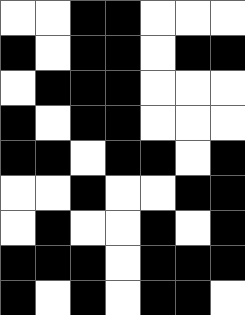[["white", "white", "black", "black", "white", "white", "white"], ["black", "white", "black", "black", "white", "black", "black"], ["white", "black", "black", "black", "white", "white", "white"], ["black", "white", "black", "black", "white", "white", "white"], ["black", "black", "white", "black", "black", "white", "black"], ["white", "white", "black", "white", "white", "black", "black"], ["white", "black", "white", "white", "black", "white", "black"], ["black", "black", "black", "white", "black", "black", "black"], ["black", "white", "black", "white", "black", "black", "white"]]